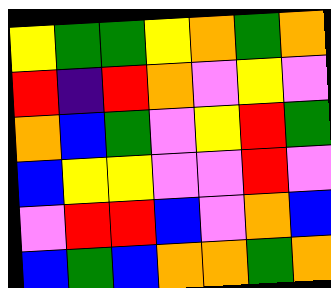[["yellow", "green", "green", "yellow", "orange", "green", "orange"], ["red", "indigo", "red", "orange", "violet", "yellow", "violet"], ["orange", "blue", "green", "violet", "yellow", "red", "green"], ["blue", "yellow", "yellow", "violet", "violet", "red", "violet"], ["violet", "red", "red", "blue", "violet", "orange", "blue"], ["blue", "green", "blue", "orange", "orange", "green", "orange"]]